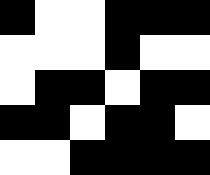[["black", "white", "white", "black", "black", "black"], ["white", "white", "white", "black", "white", "white"], ["white", "black", "black", "white", "black", "black"], ["black", "black", "white", "black", "black", "white"], ["white", "white", "black", "black", "black", "black"]]